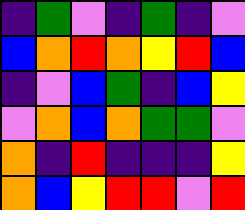[["indigo", "green", "violet", "indigo", "green", "indigo", "violet"], ["blue", "orange", "red", "orange", "yellow", "red", "blue"], ["indigo", "violet", "blue", "green", "indigo", "blue", "yellow"], ["violet", "orange", "blue", "orange", "green", "green", "violet"], ["orange", "indigo", "red", "indigo", "indigo", "indigo", "yellow"], ["orange", "blue", "yellow", "red", "red", "violet", "red"]]